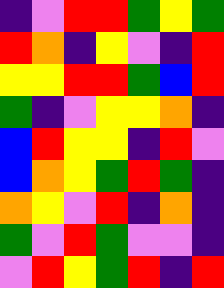[["indigo", "violet", "red", "red", "green", "yellow", "green"], ["red", "orange", "indigo", "yellow", "violet", "indigo", "red"], ["yellow", "yellow", "red", "red", "green", "blue", "red"], ["green", "indigo", "violet", "yellow", "yellow", "orange", "indigo"], ["blue", "red", "yellow", "yellow", "indigo", "red", "violet"], ["blue", "orange", "yellow", "green", "red", "green", "indigo"], ["orange", "yellow", "violet", "red", "indigo", "orange", "indigo"], ["green", "violet", "red", "green", "violet", "violet", "indigo"], ["violet", "red", "yellow", "green", "red", "indigo", "red"]]